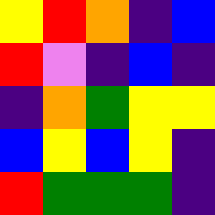[["yellow", "red", "orange", "indigo", "blue"], ["red", "violet", "indigo", "blue", "indigo"], ["indigo", "orange", "green", "yellow", "yellow"], ["blue", "yellow", "blue", "yellow", "indigo"], ["red", "green", "green", "green", "indigo"]]